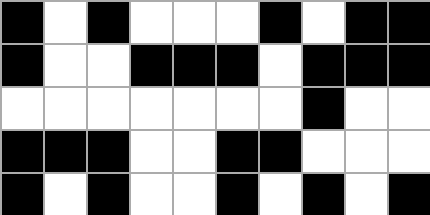[["black", "white", "black", "white", "white", "white", "black", "white", "black", "black"], ["black", "white", "white", "black", "black", "black", "white", "black", "black", "black"], ["white", "white", "white", "white", "white", "white", "white", "black", "white", "white"], ["black", "black", "black", "white", "white", "black", "black", "white", "white", "white"], ["black", "white", "black", "white", "white", "black", "white", "black", "white", "black"]]